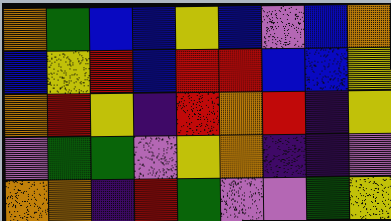[["orange", "green", "blue", "blue", "yellow", "blue", "violet", "blue", "orange"], ["blue", "yellow", "red", "blue", "red", "red", "blue", "blue", "yellow"], ["orange", "red", "yellow", "indigo", "red", "orange", "red", "indigo", "yellow"], ["violet", "green", "green", "violet", "yellow", "orange", "indigo", "indigo", "violet"], ["orange", "orange", "indigo", "red", "green", "violet", "violet", "green", "yellow"]]